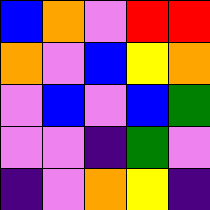[["blue", "orange", "violet", "red", "red"], ["orange", "violet", "blue", "yellow", "orange"], ["violet", "blue", "violet", "blue", "green"], ["violet", "violet", "indigo", "green", "violet"], ["indigo", "violet", "orange", "yellow", "indigo"]]